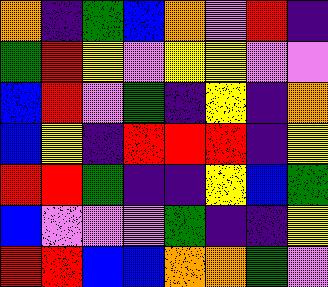[["orange", "indigo", "green", "blue", "orange", "violet", "red", "indigo"], ["green", "red", "yellow", "violet", "yellow", "yellow", "violet", "violet"], ["blue", "red", "violet", "green", "indigo", "yellow", "indigo", "orange"], ["blue", "yellow", "indigo", "red", "red", "red", "indigo", "yellow"], ["red", "red", "green", "indigo", "indigo", "yellow", "blue", "green"], ["blue", "violet", "violet", "violet", "green", "indigo", "indigo", "yellow"], ["red", "red", "blue", "blue", "orange", "orange", "green", "violet"]]